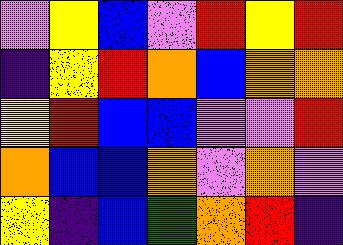[["violet", "yellow", "blue", "violet", "red", "yellow", "red"], ["indigo", "yellow", "red", "orange", "blue", "orange", "orange"], ["yellow", "red", "blue", "blue", "violet", "violet", "red"], ["orange", "blue", "blue", "orange", "violet", "orange", "violet"], ["yellow", "indigo", "blue", "green", "orange", "red", "indigo"]]